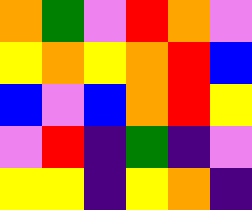[["orange", "green", "violet", "red", "orange", "violet"], ["yellow", "orange", "yellow", "orange", "red", "blue"], ["blue", "violet", "blue", "orange", "red", "yellow"], ["violet", "red", "indigo", "green", "indigo", "violet"], ["yellow", "yellow", "indigo", "yellow", "orange", "indigo"]]